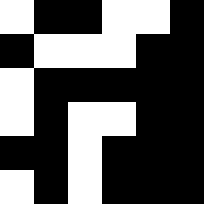[["white", "black", "black", "white", "white", "black"], ["black", "white", "white", "white", "black", "black"], ["white", "black", "black", "black", "black", "black"], ["white", "black", "white", "white", "black", "black"], ["black", "black", "white", "black", "black", "black"], ["white", "black", "white", "black", "black", "black"]]